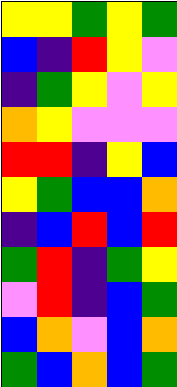[["yellow", "yellow", "green", "yellow", "green"], ["blue", "indigo", "red", "yellow", "violet"], ["indigo", "green", "yellow", "violet", "yellow"], ["orange", "yellow", "violet", "violet", "violet"], ["red", "red", "indigo", "yellow", "blue"], ["yellow", "green", "blue", "blue", "orange"], ["indigo", "blue", "red", "blue", "red"], ["green", "red", "indigo", "green", "yellow"], ["violet", "red", "indigo", "blue", "green"], ["blue", "orange", "violet", "blue", "orange"], ["green", "blue", "orange", "blue", "green"]]